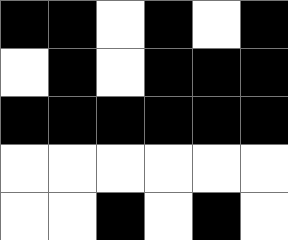[["black", "black", "white", "black", "white", "black"], ["white", "black", "white", "black", "black", "black"], ["black", "black", "black", "black", "black", "black"], ["white", "white", "white", "white", "white", "white"], ["white", "white", "black", "white", "black", "white"]]